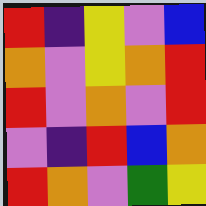[["red", "indigo", "yellow", "violet", "blue"], ["orange", "violet", "yellow", "orange", "red"], ["red", "violet", "orange", "violet", "red"], ["violet", "indigo", "red", "blue", "orange"], ["red", "orange", "violet", "green", "yellow"]]